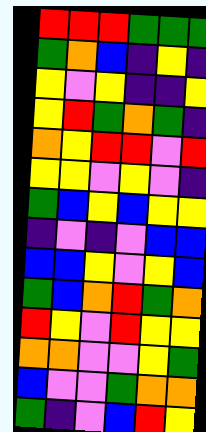[["red", "red", "red", "green", "green", "green"], ["green", "orange", "blue", "indigo", "yellow", "indigo"], ["yellow", "violet", "yellow", "indigo", "indigo", "yellow"], ["yellow", "red", "green", "orange", "green", "indigo"], ["orange", "yellow", "red", "red", "violet", "red"], ["yellow", "yellow", "violet", "yellow", "violet", "indigo"], ["green", "blue", "yellow", "blue", "yellow", "yellow"], ["indigo", "violet", "indigo", "violet", "blue", "blue"], ["blue", "blue", "yellow", "violet", "yellow", "blue"], ["green", "blue", "orange", "red", "green", "orange"], ["red", "yellow", "violet", "red", "yellow", "yellow"], ["orange", "orange", "violet", "violet", "yellow", "green"], ["blue", "violet", "violet", "green", "orange", "orange"], ["green", "indigo", "violet", "blue", "red", "yellow"]]